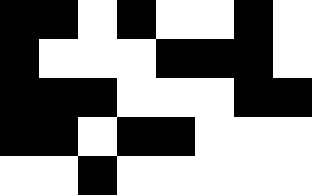[["black", "black", "white", "black", "white", "white", "black", "white"], ["black", "white", "white", "white", "black", "black", "black", "white"], ["black", "black", "black", "white", "white", "white", "black", "black"], ["black", "black", "white", "black", "black", "white", "white", "white"], ["white", "white", "black", "white", "white", "white", "white", "white"]]